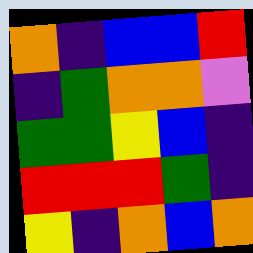[["orange", "indigo", "blue", "blue", "red"], ["indigo", "green", "orange", "orange", "violet"], ["green", "green", "yellow", "blue", "indigo"], ["red", "red", "red", "green", "indigo"], ["yellow", "indigo", "orange", "blue", "orange"]]